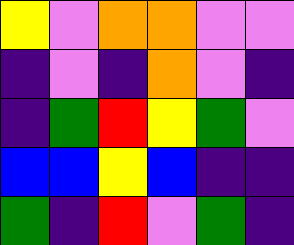[["yellow", "violet", "orange", "orange", "violet", "violet"], ["indigo", "violet", "indigo", "orange", "violet", "indigo"], ["indigo", "green", "red", "yellow", "green", "violet"], ["blue", "blue", "yellow", "blue", "indigo", "indigo"], ["green", "indigo", "red", "violet", "green", "indigo"]]